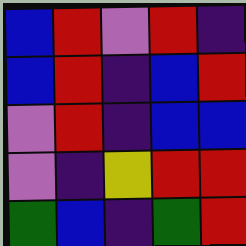[["blue", "red", "violet", "red", "indigo"], ["blue", "red", "indigo", "blue", "red"], ["violet", "red", "indigo", "blue", "blue"], ["violet", "indigo", "yellow", "red", "red"], ["green", "blue", "indigo", "green", "red"]]